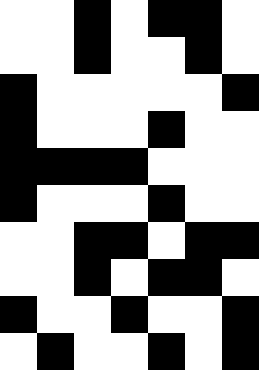[["white", "white", "black", "white", "black", "black", "white"], ["white", "white", "black", "white", "white", "black", "white"], ["black", "white", "white", "white", "white", "white", "black"], ["black", "white", "white", "white", "black", "white", "white"], ["black", "black", "black", "black", "white", "white", "white"], ["black", "white", "white", "white", "black", "white", "white"], ["white", "white", "black", "black", "white", "black", "black"], ["white", "white", "black", "white", "black", "black", "white"], ["black", "white", "white", "black", "white", "white", "black"], ["white", "black", "white", "white", "black", "white", "black"]]